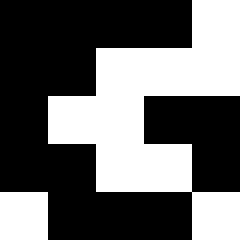[["black", "black", "black", "black", "white"], ["black", "black", "white", "white", "white"], ["black", "white", "white", "black", "black"], ["black", "black", "white", "white", "black"], ["white", "black", "black", "black", "white"]]